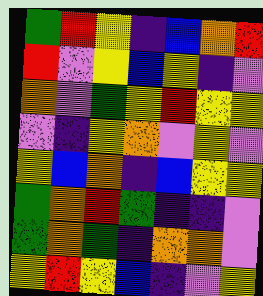[["green", "red", "yellow", "indigo", "blue", "orange", "red"], ["red", "violet", "yellow", "blue", "yellow", "indigo", "violet"], ["orange", "violet", "green", "yellow", "red", "yellow", "yellow"], ["violet", "indigo", "yellow", "orange", "violet", "yellow", "violet"], ["yellow", "blue", "orange", "indigo", "blue", "yellow", "yellow"], ["green", "orange", "red", "green", "indigo", "indigo", "violet"], ["green", "orange", "green", "indigo", "orange", "orange", "violet"], ["yellow", "red", "yellow", "blue", "indigo", "violet", "yellow"]]